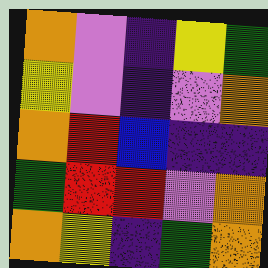[["orange", "violet", "indigo", "yellow", "green"], ["yellow", "violet", "indigo", "violet", "orange"], ["orange", "red", "blue", "indigo", "indigo"], ["green", "red", "red", "violet", "orange"], ["orange", "yellow", "indigo", "green", "orange"]]